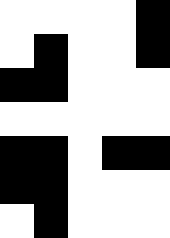[["white", "white", "white", "white", "black"], ["white", "black", "white", "white", "black"], ["black", "black", "white", "white", "white"], ["white", "white", "white", "white", "white"], ["black", "black", "white", "black", "black"], ["black", "black", "white", "white", "white"], ["white", "black", "white", "white", "white"]]